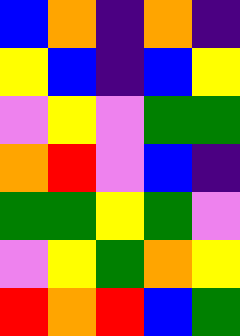[["blue", "orange", "indigo", "orange", "indigo"], ["yellow", "blue", "indigo", "blue", "yellow"], ["violet", "yellow", "violet", "green", "green"], ["orange", "red", "violet", "blue", "indigo"], ["green", "green", "yellow", "green", "violet"], ["violet", "yellow", "green", "orange", "yellow"], ["red", "orange", "red", "blue", "green"]]